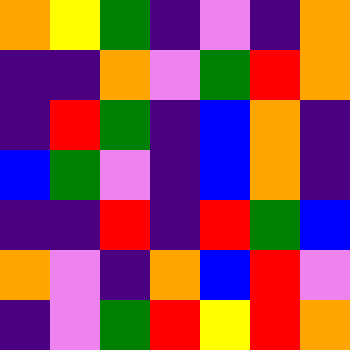[["orange", "yellow", "green", "indigo", "violet", "indigo", "orange"], ["indigo", "indigo", "orange", "violet", "green", "red", "orange"], ["indigo", "red", "green", "indigo", "blue", "orange", "indigo"], ["blue", "green", "violet", "indigo", "blue", "orange", "indigo"], ["indigo", "indigo", "red", "indigo", "red", "green", "blue"], ["orange", "violet", "indigo", "orange", "blue", "red", "violet"], ["indigo", "violet", "green", "red", "yellow", "red", "orange"]]